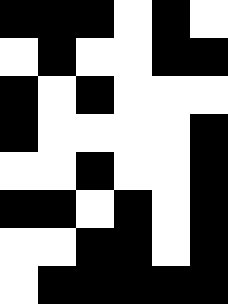[["black", "black", "black", "white", "black", "white"], ["white", "black", "white", "white", "black", "black"], ["black", "white", "black", "white", "white", "white"], ["black", "white", "white", "white", "white", "black"], ["white", "white", "black", "white", "white", "black"], ["black", "black", "white", "black", "white", "black"], ["white", "white", "black", "black", "white", "black"], ["white", "black", "black", "black", "black", "black"]]